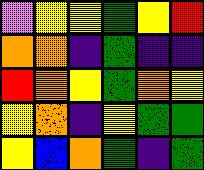[["violet", "yellow", "yellow", "green", "yellow", "red"], ["orange", "orange", "indigo", "green", "indigo", "indigo"], ["red", "orange", "yellow", "green", "orange", "yellow"], ["yellow", "orange", "indigo", "yellow", "green", "green"], ["yellow", "blue", "orange", "green", "indigo", "green"]]